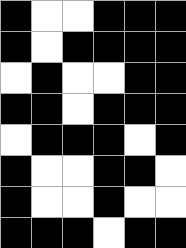[["black", "white", "white", "black", "black", "black"], ["black", "white", "black", "black", "black", "black"], ["white", "black", "white", "white", "black", "black"], ["black", "black", "white", "black", "black", "black"], ["white", "black", "black", "black", "white", "black"], ["black", "white", "white", "black", "black", "white"], ["black", "white", "white", "black", "white", "white"], ["black", "black", "black", "white", "black", "black"]]